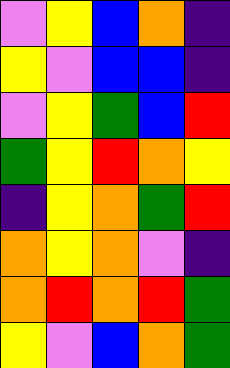[["violet", "yellow", "blue", "orange", "indigo"], ["yellow", "violet", "blue", "blue", "indigo"], ["violet", "yellow", "green", "blue", "red"], ["green", "yellow", "red", "orange", "yellow"], ["indigo", "yellow", "orange", "green", "red"], ["orange", "yellow", "orange", "violet", "indigo"], ["orange", "red", "orange", "red", "green"], ["yellow", "violet", "blue", "orange", "green"]]